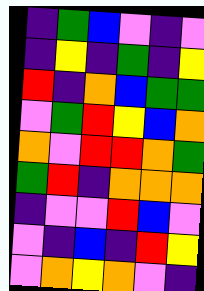[["indigo", "green", "blue", "violet", "indigo", "violet"], ["indigo", "yellow", "indigo", "green", "indigo", "yellow"], ["red", "indigo", "orange", "blue", "green", "green"], ["violet", "green", "red", "yellow", "blue", "orange"], ["orange", "violet", "red", "red", "orange", "green"], ["green", "red", "indigo", "orange", "orange", "orange"], ["indigo", "violet", "violet", "red", "blue", "violet"], ["violet", "indigo", "blue", "indigo", "red", "yellow"], ["violet", "orange", "yellow", "orange", "violet", "indigo"]]